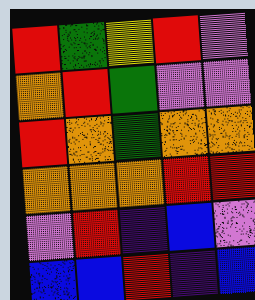[["red", "green", "yellow", "red", "violet"], ["orange", "red", "green", "violet", "violet"], ["red", "orange", "green", "orange", "orange"], ["orange", "orange", "orange", "red", "red"], ["violet", "red", "indigo", "blue", "violet"], ["blue", "blue", "red", "indigo", "blue"]]